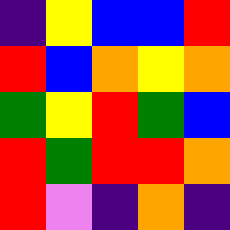[["indigo", "yellow", "blue", "blue", "red"], ["red", "blue", "orange", "yellow", "orange"], ["green", "yellow", "red", "green", "blue"], ["red", "green", "red", "red", "orange"], ["red", "violet", "indigo", "orange", "indigo"]]